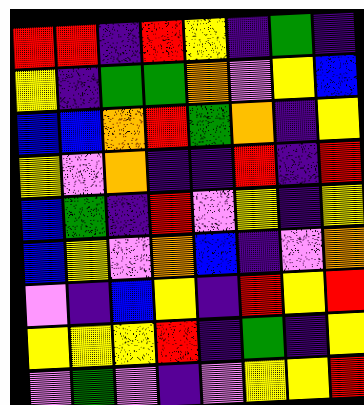[["red", "red", "indigo", "red", "yellow", "indigo", "green", "indigo"], ["yellow", "indigo", "green", "green", "orange", "violet", "yellow", "blue"], ["blue", "blue", "orange", "red", "green", "orange", "indigo", "yellow"], ["yellow", "violet", "orange", "indigo", "indigo", "red", "indigo", "red"], ["blue", "green", "indigo", "red", "violet", "yellow", "indigo", "yellow"], ["blue", "yellow", "violet", "orange", "blue", "indigo", "violet", "orange"], ["violet", "indigo", "blue", "yellow", "indigo", "red", "yellow", "red"], ["yellow", "yellow", "yellow", "red", "indigo", "green", "indigo", "yellow"], ["violet", "green", "violet", "indigo", "violet", "yellow", "yellow", "red"]]